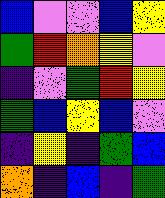[["blue", "violet", "violet", "blue", "yellow"], ["green", "red", "orange", "yellow", "violet"], ["indigo", "violet", "green", "red", "yellow"], ["green", "blue", "yellow", "blue", "violet"], ["indigo", "yellow", "indigo", "green", "blue"], ["orange", "indigo", "blue", "indigo", "green"]]